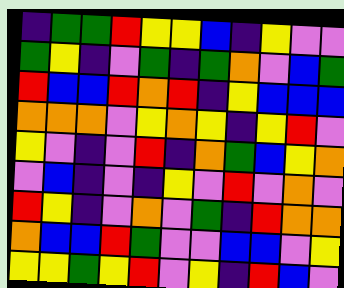[["indigo", "green", "green", "red", "yellow", "yellow", "blue", "indigo", "yellow", "violet", "violet"], ["green", "yellow", "indigo", "violet", "green", "indigo", "green", "orange", "violet", "blue", "green"], ["red", "blue", "blue", "red", "orange", "red", "indigo", "yellow", "blue", "blue", "blue"], ["orange", "orange", "orange", "violet", "yellow", "orange", "yellow", "indigo", "yellow", "red", "violet"], ["yellow", "violet", "indigo", "violet", "red", "indigo", "orange", "green", "blue", "yellow", "orange"], ["violet", "blue", "indigo", "violet", "indigo", "yellow", "violet", "red", "violet", "orange", "violet"], ["red", "yellow", "indigo", "violet", "orange", "violet", "green", "indigo", "red", "orange", "orange"], ["orange", "blue", "blue", "red", "green", "violet", "violet", "blue", "blue", "violet", "yellow"], ["yellow", "yellow", "green", "yellow", "red", "violet", "yellow", "indigo", "red", "blue", "violet"]]